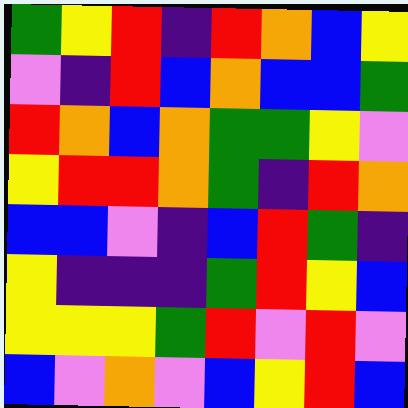[["green", "yellow", "red", "indigo", "red", "orange", "blue", "yellow"], ["violet", "indigo", "red", "blue", "orange", "blue", "blue", "green"], ["red", "orange", "blue", "orange", "green", "green", "yellow", "violet"], ["yellow", "red", "red", "orange", "green", "indigo", "red", "orange"], ["blue", "blue", "violet", "indigo", "blue", "red", "green", "indigo"], ["yellow", "indigo", "indigo", "indigo", "green", "red", "yellow", "blue"], ["yellow", "yellow", "yellow", "green", "red", "violet", "red", "violet"], ["blue", "violet", "orange", "violet", "blue", "yellow", "red", "blue"]]